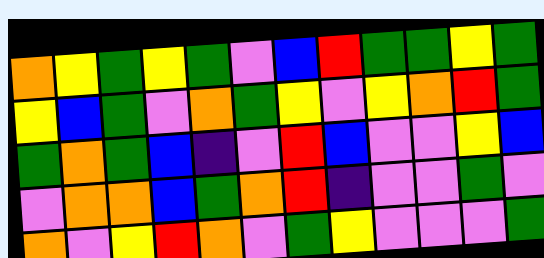[["orange", "yellow", "green", "yellow", "green", "violet", "blue", "red", "green", "green", "yellow", "green"], ["yellow", "blue", "green", "violet", "orange", "green", "yellow", "violet", "yellow", "orange", "red", "green"], ["green", "orange", "green", "blue", "indigo", "violet", "red", "blue", "violet", "violet", "yellow", "blue"], ["violet", "orange", "orange", "blue", "green", "orange", "red", "indigo", "violet", "violet", "green", "violet"], ["orange", "violet", "yellow", "red", "orange", "violet", "green", "yellow", "violet", "violet", "violet", "green"]]